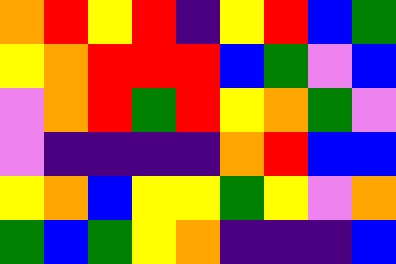[["orange", "red", "yellow", "red", "indigo", "yellow", "red", "blue", "green"], ["yellow", "orange", "red", "red", "red", "blue", "green", "violet", "blue"], ["violet", "orange", "red", "green", "red", "yellow", "orange", "green", "violet"], ["violet", "indigo", "indigo", "indigo", "indigo", "orange", "red", "blue", "blue"], ["yellow", "orange", "blue", "yellow", "yellow", "green", "yellow", "violet", "orange"], ["green", "blue", "green", "yellow", "orange", "indigo", "indigo", "indigo", "blue"]]